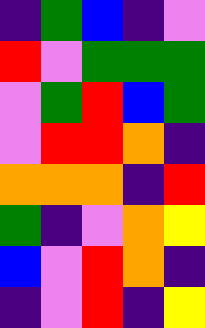[["indigo", "green", "blue", "indigo", "violet"], ["red", "violet", "green", "green", "green"], ["violet", "green", "red", "blue", "green"], ["violet", "red", "red", "orange", "indigo"], ["orange", "orange", "orange", "indigo", "red"], ["green", "indigo", "violet", "orange", "yellow"], ["blue", "violet", "red", "orange", "indigo"], ["indigo", "violet", "red", "indigo", "yellow"]]